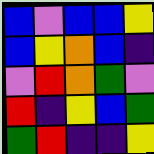[["blue", "violet", "blue", "blue", "yellow"], ["blue", "yellow", "orange", "blue", "indigo"], ["violet", "red", "orange", "green", "violet"], ["red", "indigo", "yellow", "blue", "green"], ["green", "red", "indigo", "indigo", "yellow"]]